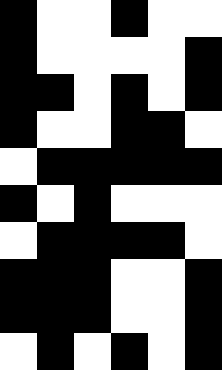[["black", "white", "white", "black", "white", "white"], ["black", "white", "white", "white", "white", "black"], ["black", "black", "white", "black", "white", "black"], ["black", "white", "white", "black", "black", "white"], ["white", "black", "black", "black", "black", "black"], ["black", "white", "black", "white", "white", "white"], ["white", "black", "black", "black", "black", "white"], ["black", "black", "black", "white", "white", "black"], ["black", "black", "black", "white", "white", "black"], ["white", "black", "white", "black", "white", "black"]]